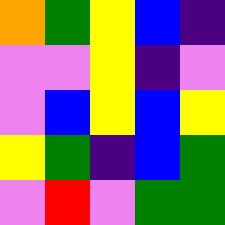[["orange", "green", "yellow", "blue", "indigo"], ["violet", "violet", "yellow", "indigo", "violet"], ["violet", "blue", "yellow", "blue", "yellow"], ["yellow", "green", "indigo", "blue", "green"], ["violet", "red", "violet", "green", "green"]]